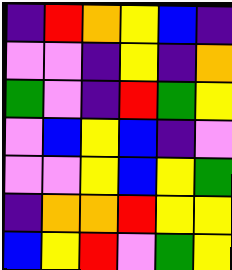[["indigo", "red", "orange", "yellow", "blue", "indigo"], ["violet", "violet", "indigo", "yellow", "indigo", "orange"], ["green", "violet", "indigo", "red", "green", "yellow"], ["violet", "blue", "yellow", "blue", "indigo", "violet"], ["violet", "violet", "yellow", "blue", "yellow", "green"], ["indigo", "orange", "orange", "red", "yellow", "yellow"], ["blue", "yellow", "red", "violet", "green", "yellow"]]